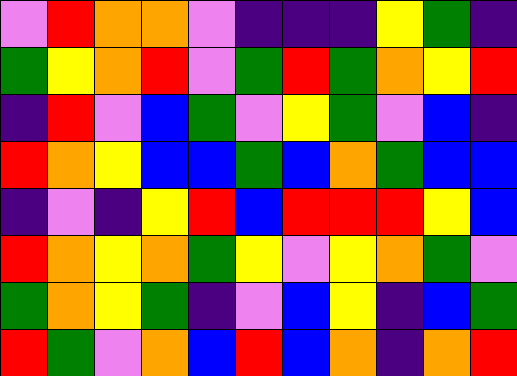[["violet", "red", "orange", "orange", "violet", "indigo", "indigo", "indigo", "yellow", "green", "indigo"], ["green", "yellow", "orange", "red", "violet", "green", "red", "green", "orange", "yellow", "red"], ["indigo", "red", "violet", "blue", "green", "violet", "yellow", "green", "violet", "blue", "indigo"], ["red", "orange", "yellow", "blue", "blue", "green", "blue", "orange", "green", "blue", "blue"], ["indigo", "violet", "indigo", "yellow", "red", "blue", "red", "red", "red", "yellow", "blue"], ["red", "orange", "yellow", "orange", "green", "yellow", "violet", "yellow", "orange", "green", "violet"], ["green", "orange", "yellow", "green", "indigo", "violet", "blue", "yellow", "indigo", "blue", "green"], ["red", "green", "violet", "orange", "blue", "red", "blue", "orange", "indigo", "orange", "red"]]